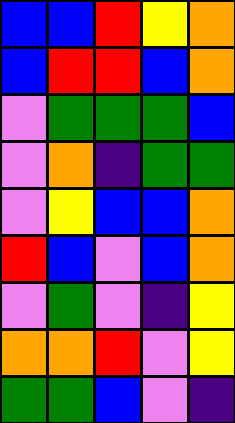[["blue", "blue", "red", "yellow", "orange"], ["blue", "red", "red", "blue", "orange"], ["violet", "green", "green", "green", "blue"], ["violet", "orange", "indigo", "green", "green"], ["violet", "yellow", "blue", "blue", "orange"], ["red", "blue", "violet", "blue", "orange"], ["violet", "green", "violet", "indigo", "yellow"], ["orange", "orange", "red", "violet", "yellow"], ["green", "green", "blue", "violet", "indigo"]]